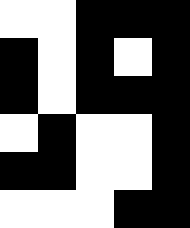[["white", "white", "black", "black", "black"], ["black", "white", "black", "white", "black"], ["black", "white", "black", "black", "black"], ["white", "black", "white", "white", "black"], ["black", "black", "white", "white", "black"], ["white", "white", "white", "black", "black"]]